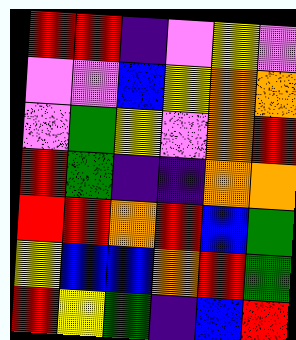[["red", "red", "indigo", "violet", "yellow", "violet"], ["violet", "violet", "blue", "yellow", "orange", "orange"], ["violet", "green", "yellow", "violet", "orange", "red"], ["red", "green", "indigo", "indigo", "orange", "orange"], ["red", "red", "orange", "red", "blue", "green"], ["yellow", "blue", "blue", "orange", "red", "green"], ["red", "yellow", "green", "indigo", "blue", "red"]]